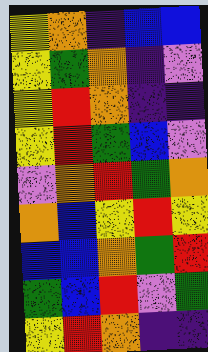[["yellow", "orange", "indigo", "blue", "blue"], ["yellow", "green", "orange", "indigo", "violet"], ["yellow", "red", "orange", "indigo", "indigo"], ["yellow", "red", "green", "blue", "violet"], ["violet", "orange", "red", "green", "orange"], ["orange", "blue", "yellow", "red", "yellow"], ["blue", "blue", "orange", "green", "red"], ["green", "blue", "red", "violet", "green"], ["yellow", "red", "orange", "indigo", "indigo"]]